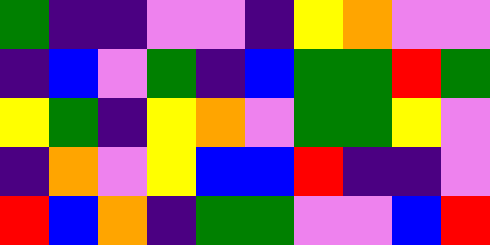[["green", "indigo", "indigo", "violet", "violet", "indigo", "yellow", "orange", "violet", "violet"], ["indigo", "blue", "violet", "green", "indigo", "blue", "green", "green", "red", "green"], ["yellow", "green", "indigo", "yellow", "orange", "violet", "green", "green", "yellow", "violet"], ["indigo", "orange", "violet", "yellow", "blue", "blue", "red", "indigo", "indigo", "violet"], ["red", "blue", "orange", "indigo", "green", "green", "violet", "violet", "blue", "red"]]